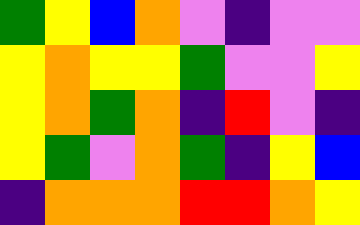[["green", "yellow", "blue", "orange", "violet", "indigo", "violet", "violet"], ["yellow", "orange", "yellow", "yellow", "green", "violet", "violet", "yellow"], ["yellow", "orange", "green", "orange", "indigo", "red", "violet", "indigo"], ["yellow", "green", "violet", "orange", "green", "indigo", "yellow", "blue"], ["indigo", "orange", "orange", "orange", "red", "red", "orange", "yellow"]]